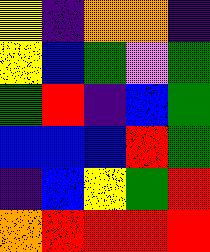[["yellow", "indigo", "orange", "orange", "indigo"], ["yellow", "blue", "green", "violet", "green"], ["green", "red", "indigo", "blue", "green"], ["blue", "blue", "blue", "red", "green"], ["indigo", "blue", "yellow", "green", "red"], ["orange", "red", "red", "red", "red"]]